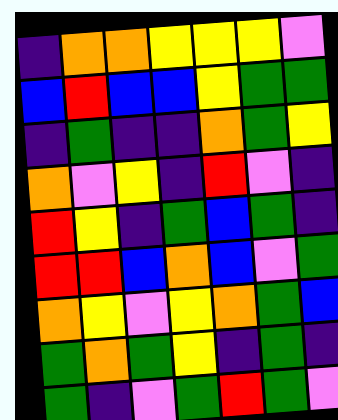[["indigo", "orange", "orange", "yellow", "yellow", "yellow", "violet"], ["blue", "red", "blue", "blue", "yellow", "green", "green"], ["indigo", "green", "indigo", "indigo", "orange", "green", "yellow"], ["orange", "violet", "yellow", "indigo", "red", "violet", "indigo"], ["red", "yellow", "indigo", "green", "blue", "green", "indigo"], ["red", "red", "blue", "orange", "blue", "violet", "green"], ["orange", "yellow", "violet", "yellow", "orange", "green", "blue"], ["green", "orange", "green", "yellow", "indigo", "green", "indigo"], ["green", "indigo", "violet", "green", "red", "green", "violet"]]